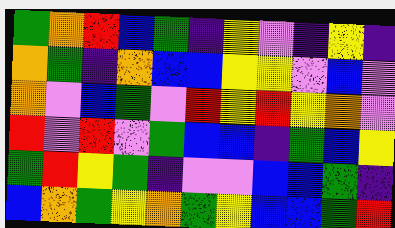[["green", "orange", "red", "blue", "green", "indigo", "yellow", "violet", "indigo", "yellow", "indigo"], ["orange", "green", "indigo", "orange", "blue", "blue", "yellow", "yellow", "violet", "blue", "violet"], ["orange", "violet", "blue", "green", "violet", "red", "yellow", "red", "yellow", "orange", "violet"], ["red", "violet", "red", "violet", "green", "blue", "blue", "indigo", "green", "blue", "yellow"], ["green", "red", "yellow", "green", "indigo", "violet", "violet", "blue", "blue", "green", "indigo"], ["blue", "orange", "green", "yellow", "orange", "green", "yellow", "blue", "blue", "green", "red"]]